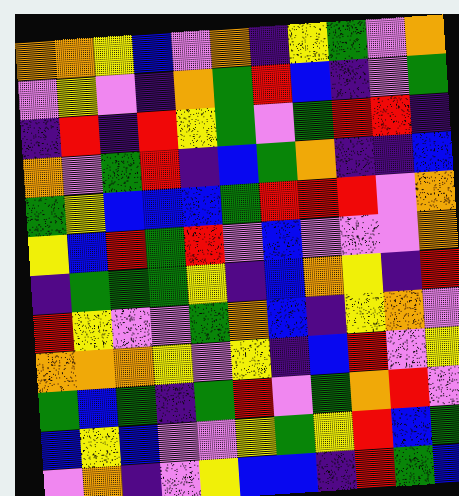[["orange", "orange", "yellow", "blue", "violet", "orange", "indigo", "yellow", "green", "violet", "orange"], ["violet", "yellow", "violet", "indigo", "orange", "green", "red", "blue", "indigo", "violet", "green"], ["indigo", "red", "indigo", "red", "yellow", "green", "violet", "green", "red", "red", "indigo"], ["orange", "violet", "green", "red", "indigo", "blue", "green", "orange", "indigo", "indigo", "blue"], ["green", "yellow", "blue", "blue", "blue", "green", "red", "red", "red", "violet", "orange"], ["yellow", "blue", "red", "green", "red", "violet", "blue", "violet", "violet", "violet", "orange"], ["indigo", "green", "green", "green", "yellow", "indigo", "blue", "orange", "yellow", "indigo", "red"], ["red", "yellow", "violet", "violet", "green", "orange", "blue", "indigo", "yellow", "orange", "violet"], ["orange", "orange", "orange", "yellow", "violet", "yellow", "indigo", "blue", "red", "violet", "yellow"], ["green", "blue", "green", "indigo", "green", "red", "violet", "green", "orange", "red", "violet"], ["blue", "yellow", "blue", "violet", "violet", "yellow", "green", "yellow", "red", "blue", "green"], ["violet", "orange", "indigo", "violet", "yellow", "blue", "blue", "indigo", "red", "green", "blue"]]